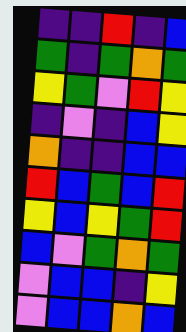[["indigo", "indigo", "red", "indigo", "blue"], ["green", "indigo", "green", "orange", "green"], ["yellow", "green", "violet", "red", "yellow"], ["indigo", "violet", "indigo", "blue", "yellow"], ["orange", "indigo", "indigo", "blue", "blue"], ["red", "blue", "green", "blue", "red"], ["yellow", "blue", "yellow", "green", "red"], ["blue", "violet", "green", "orange", "green"], ["violet", "blue", "blue", "indigo", "yellow"], ["violet", "blue", "blue", "orange", "blue"]]